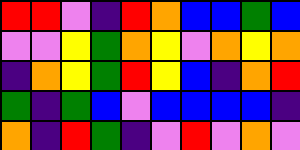[["red", "red", "violet", "indigo", "red", "orange", "blue", "blue", "green", "blue"], ["violet", "violet", "yellow", "green", "orange", "yellow", "violet", "orange", "yellow", "orange"], ["indigo", "orange", "yellow", "green", "red", "yellow", "blue", "indigo", "orange", "red"], ["green", "indigo", "green", "blue", "violet", "blue", "blue", "blue", "blue", "indigo"], ["orange", "indigo", "red", "green", "indigo", "violet", "red", "violet", "orange", "violet"]]